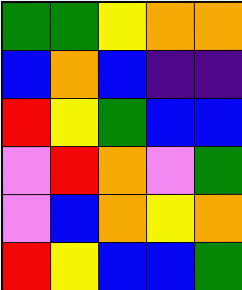[["green", "green", "yellow", "orange", "orange"], ["blue", "orange", "blue", "indigo", "indigo"], ["red", "yellow", "green", "blue", "blue"], ["violet", "red", "orange", "violet", "green"], ["violet", "blue", "orange", "yellow", "orange"], ["red", "yellow", "blue", "blue", "green"]]